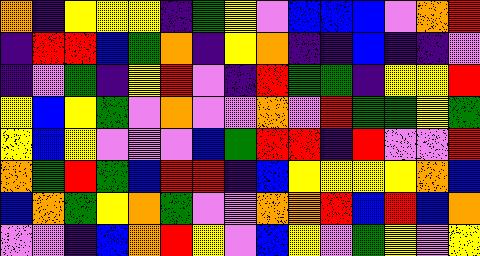[["orange", "indigo", "yellow", "yellow", "yellow", "indigo", "green", "yellow", "violet", "blue", "blue", "blue", "violet", "orange", "red"], ["indigo", "red", "red", "blue", "green", "orange", "indigo", "yellow", "orange", "indigo", "indigo", "blue", "indigo", "indigo", "violet"], ["indigo", "violet", "green", "indigo", "yellow", "red", "violet", "indigo", "red", "green", "green", "indigo", "yellow", "yellow", "red"], ["yellow", "blue", "yellow", "green", "violet", "orange", "violet", "violet", "orange", "violet", "red", "green", "green", "yellow", "green"], ["yellow", "blue", "yellow", "violet", "violet", "violet", "blue", "green", "red", "red", "indigo", "red", "violet", "violet", "red"], ["orange", "green", "red", "green", "blue", "red", "red", "indigo", "blue", "yellow", "yellow", "yellow", "yellow", "orange", "blue"], ["blue", "orange", "green", "yellow", "orange", "green", "violet", "violet", "orange", "orange", "red", "blue", "red", "blue", "orange"], ["violet", "violet", "indigo", "blue", "orange", "red", "yellow", "violet", "blue", "yellow", "violet", "green", "yellow", "violet", "yellow"]]